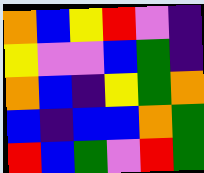[["orange", "blue", "yellow", "red", "violet", "indigo"], ["yellow", "violet", "violet", "blue", "green", "indigo"], ["orange", "blue", "indigo", "yellow", "green", "orange"], ["blue", "indigo", "blue", "blue", "orange", "green"], ["red", "blue", "green", "violet", "red", "green"]]